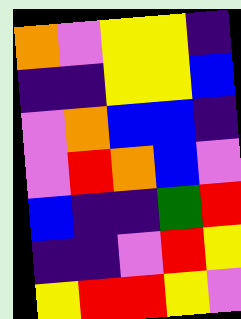[["orange", "violet", "yellow", "yellow", "indigo"], ["indigo", "indigo", "yellow", "yellow", "blue"], ["violet", "orange", "blue", "blue", "indigo"], ["violet", "red", "orange", "blue", "violet"], ["blue", "indigo", "indigo", "green", "red"], ["indigo", "indigo", "violet", "red", "yellow"], ["yellow", "red", "red", "yellow", "violet"]]